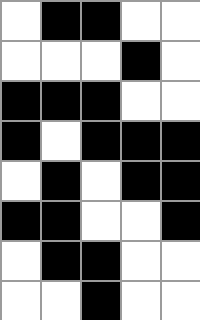[["white", "black", "black", "white", "white"], ["white", "white", "white", "black", "white"], ["black", "black", "black", "white", "white"], ["black", "white", "black", "black", "black"], ["white", "black", "white", "black", "black"], ["black", "black", "white", "white", "black"], ["white", "black", "black", "white", "white"], ["white", "white", "black", "white", "white"]]